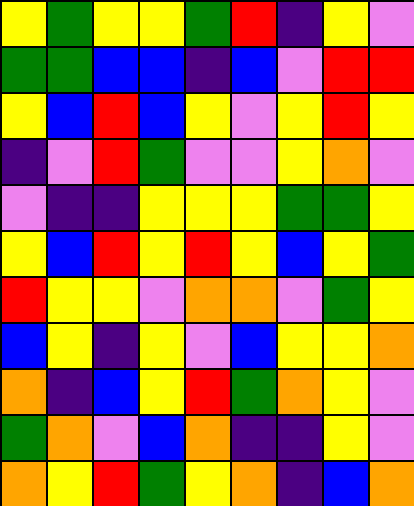[["yellow", "green", "yellow", "yellow", "green", "red", "indigo", "yellow", "violet"], ["green", "green", "blue", "blue", "indigo", "blue", "violet", "red", "red"], ["yellow", "blue", "red", "blue", "yellow", "violet", "yellow", "red", "yellow"], ["indigo", "violet", "red", "green", "violet", "violet", "yellow", "orange", "violet"], ["violet", "indigo", "indigo", "yellow", "yellow", "yellow", "green", "green", "yellow"], ["yellow", "blue", "red", "yellow", "red", "yellow", "blue", "yellow", "green"], ["red", "yellow", "yellow", "violet", "orange", "orange", "violet", "green", "yellow"], ["blue", "yellow", "indigo", "yellow", "violet", "blue", "yellow", "yellow", "orange"], ["orange", "indigo", "blue", "yellow", "red", "green", "orange", "yellow", "violet"], ["green", "orange", "violet", "blue", "orange", "indigo", "indigo", "yellow", "violet"], ["orange", "yellow", "red", "green", "yellow", "orange", "indigo", "blue", "orange"]]